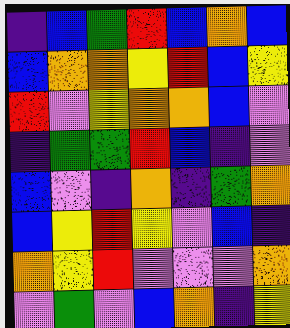[["indigo", "blue", "green", "red", "blue", "orange", "blue"], ["blue", "orange", "orange", "yellow", "red", "blue", "yellow"], ["red", "violet", "yellow", "orange", "orange", "blue", "violet"], ["indigo", "green", "green", "red", "blue", "indigo", "violet"], ["blue", "violet", "indigo", "orange", "indigo", "green", "orange"], ["blue", "yellow", "red", "yellow", "violet", "blue", "indigo"], ["orange", "yellow", "red", "violet", "violet", "violet", "orange"], ["violet", "green", "violet", "blue", "orange", "indigo", "yellow"]]